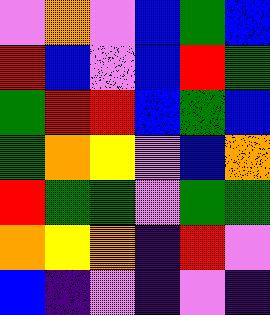[["violet", "orange", "violet", "blue", "green", "blue"], ["red", "blue", "violet", "blue", "red", "green"], ["green", "red", "red", "blue", "green", "blue"], ["green", "orange", "yellow", "violet", "blue", "orange"], ["red", "green", "green", "violet", "green", "green"], ["orange", "yellow", "orange", "indigo", "red", "violet"], ["blue", "indigo", "violet", "indigo", "violet", "indigo"]]